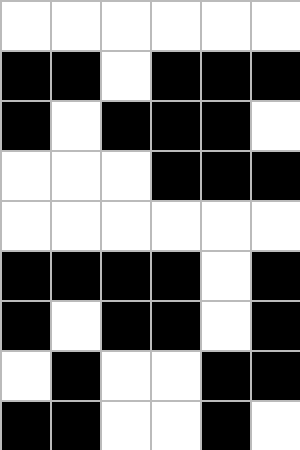[["white", "white", "white", "white", "white", "white"], ["black", "black", "white", "black", "black", "black"], ["black", "white", "black", "black", "black", "white"], ["white", "white", "white", "black", "black", "black"], ["white", "white", "white", "white", "white", "white"], ["black", "black", "black", "black", "white", "black"], ["black", "white", "black", "black", "white", "black"], ["white", "black", "white", "white", "black", "black"], ["black", "black", "white", "white", "black", "white"]]